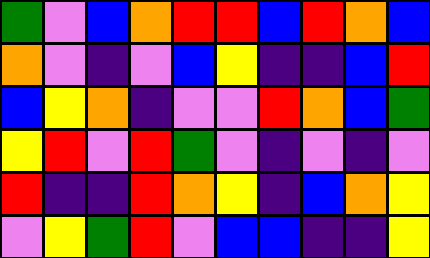[["green", "violet", "blue", "orange", "red", "red", "blue", "red", "orange", "blue"], ["orange", "violet", "indigo", "violet", "blue", "yellow", "indigo", "indigo", "blue", "red"], ["blue", "yellow", "orange", "indigo", "violet", "violet", "red", "orange", "blue", "green"], ["yellow", "red", "violet", "red", "green", "violet", "indigo", "violet", "indigo", "violet"], ["red", "indigo", "indigo", "red", "orange", "yellow", "indigo", "blue", "orange", "yellow"], ["violet", "yellow", "green", "red", "violet", "blue", "blue", "indigo", "indigo", "yellow"]]